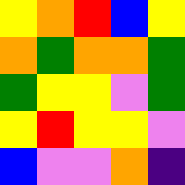[["yellow", "orange", "red", "blue", "yellow"], ["orange", "green", "orange", "orange", "green"], ["green", "yellow", "yellow", "violet", "green"], ["yellow", "red", "yellow", "yellow", "violet"], ["blue", "violet", "violet", "orange", "indigo"]]